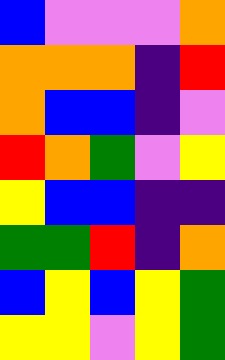[["blue", "violet", "violet", "violet", "orange"], ["orange", "orange", "orange", "indigo", "red"], ["orange", "blue", "blue", "indigo", "violet"], ["red", "orange", "green", "violet", "yellow"], ["yellow", "blue", "blue", "indigo", "indigo"], ["green", "green", "red", "indigo", "orange"], ["blue", "yellow", "blue", "yellow", "green"], ["yellow", "yellow", "violet", "yellow", "green"]]